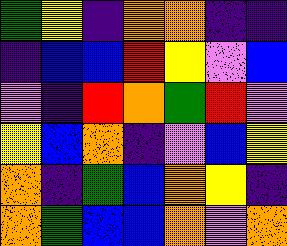[["green", "yellow", "indigo", "orange", "orange", "indigo", "indigo"], ["indigo", "blue", "blue", "red", "yellow", "violet", "blue"], ["violet", "indigo", "red", "orange", "green", "red", "violet"], ["yellow", "blue", "orange", "indigo", "violet", "blue", "yellow"], ["orange", "indigo", "green", "blue", "orange", "yellow", "indigo"], ["orange", "green", "blue", "blue", "orange", "violet", "orange"]]